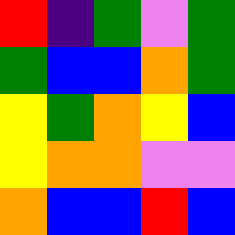[["red", "indigo", "green", "violet", "green"], ["green", "blue", "blue", "orange", "green"], ["yellow", "green", "orange", "yellow", "blue"], ["yellow", "orange", "orange", "violet", "violet"], ["orange", "blue", "blue", "red", "blue"]]